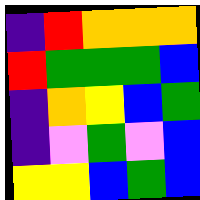[["indigo", "red", "orange", "orange", "orange"], ["red", "green", "green", "green", "blue"], ["indigo", "orange", "yellow", "blue", "green"], ["indigo", "violet", "green", "violet", "blue"], ["yellow", "yellow", "blue", "green", "blue"]]